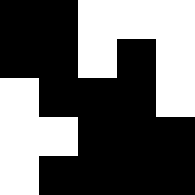[["black", "black", "white", "white", "white"], ["black", "black", "white", "black", "white"], ["white", "black", "black", "black", "white"], ["white", "white", "black", "black", "black"], ["white", "black", "black", "black", "black"]]